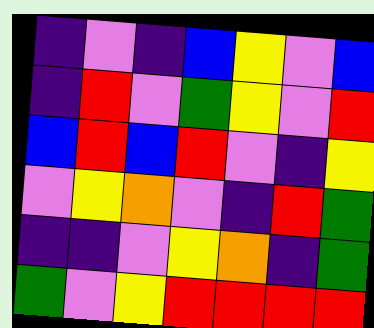[["indigo", "violet", "indigo", "blue", "yellow", "violet", "blue"], ["indigo", "red", "violet", "green", "yellow", "violet", "red"], ["blue", "red", "blue", "red", "violet", "indigo", "yellow"], ["violet", "yellow", "orange", "violet", "indigo", "red", "green"], ["indigo", "indigo", "violet", "yellow", "orange", "indigo", "green"], ["green", "violet", "yellow", "red", "red", "red", "red"]]